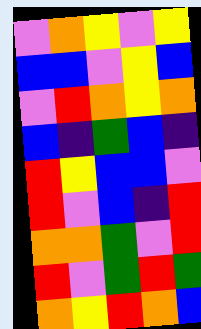[["violet", "orange", "yellow", "violet", "yellow"], ["blue", "blue", "violet", "yellow", "blue"], ["violet", "red", "orange", "yellow", "orange"], ["blue", "indigo", "green", "blue", "indigo"], ["red", "yellow", "blue", "blue", "violet"], ["red", "violet", "blue", "indigo", "red"], ["orange", "orange", "green", "violet", "red"], ["red", "violet", "green", "red", "green"], ["orange", "yellow", "red", "orange", "blue"]]